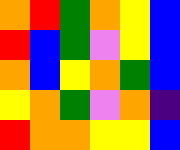[["orange", "red", "green", "orange", "yellow", "blue"], ["red", "blue", "green", "violet", "yellow", "blue"], ["orange", "blue", "yellow", "orange", "green", "blue"], ["yellow", "orange", "green", "violet", "orange", "indigo"], ["red", "orange", "orange", "yellow", "yellow", "blue"]]